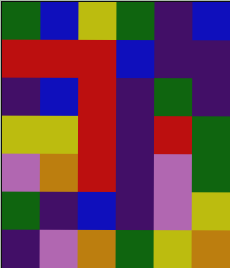[["green", "blue", "yellow", "green", "indigo", "blue"], ["red", "red", "red", "blue", "indigo", "indigo"], ["indigo", "blue", "red", "indigo", "green", "indigo"], ["yellow", "yellow", "red", "indigo", "red", "green"], ["violet", "orange", "red", "indigo", "violet", "green"], ["green", "indigo", "blue", "indigo", "violet", "yellow"], ["indigo", "violet", "orange", "green", "yellow", "orange"]]